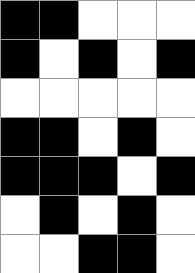[["black", "black", "white", "white", "white"], ["black", "white", "black", "white", "black"], ["white", "white", "white", "white", "white"], ["black", "black", "white", "black", "white"], ["black", "black", "black", "white", "black"], ["white", "black", "white", "black", "white"], ["white", "white", "black", "black", "white"]]